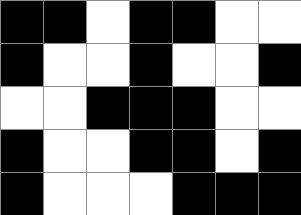[["black", "black", "white", "black", "black", "white", "white"], ["black", "white", "white", "black", "white", "white", "black"], ["white", "white", "black", "black", "black", "white", "white"], ["black", "white", "white", "black", "black", "white", "black"], ["black", "white", "white", "white", "black", "black", "black"]]